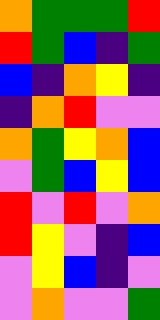[["orange", "green", "green", "green", "red"], ["red", "green", "blue", "indigo", "green"], ["blue", "indigo", "orange", "yellow", "indigo"], ["indigo", "orange", "red", "violet", "violet"], ["orange", "green", "yellow", "orange", "blue"], ["violet", "green", "blue", "yellow", "blue"], ["red", "violet", "red", "violet", "orange"], ["red", "yellow", "violet", "indigo", "blue"], ["violet", "yellow", "blue", "indigo", "violet"], ["violet", "orange", "violet", "violet", "green"]]